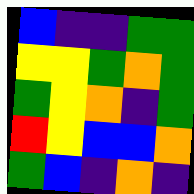[["blue", "indigo", "indigo", "green", "green"], ["yellow", "yellow", "green", "orange", "green"], ["green", "yellow", "orange", "indigo", "green"], ["red", "yellow", "blue", "blue", "orange"], ["green", "blue", "indigo", "orange", "indigo"]]